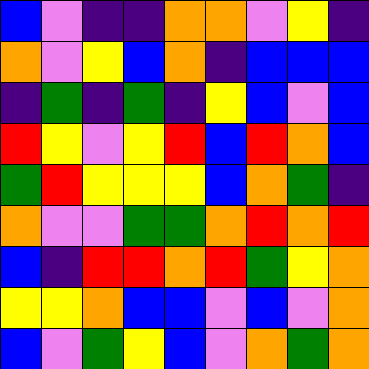[["blue", "violet", "indigo", "indigo", "orange", "orange", "violet", "yellow", "indigo"], ["orange", "violet", "yellow", "blue", "orange", "indigo", "blue", "blue", "blue"], ["indigo", "green", "indigo", "green", "indigo", "yellow", "blue", "violet", "blue"], ["red", "yellow", "violet", "yellow", "red", "blue", "red", "orange", "blue"], ["green", "red", "yellow", "yellow", "yellow", "blue", "orange", "green", "indigo"], ["orange", "violet", "violet", "green", "green", "orange", "red", "orange", "red"], ["blue", "indigo", "red", "red", "orange", "red", "green", "yellow", "orange"], ["yellow", "yellow", "orange", "blue", "blue", "violet", "blue", "violet", "orange"], ["blue", "violet", "green", "yellow", "blue", "violet", "orange", "green", "orange"]]